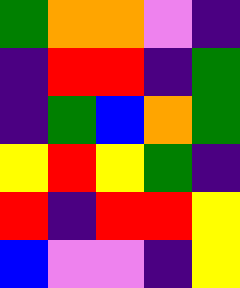[["green", "orange", "orange", "violet", "indigo"], ["indigo", "red", "red", "indigo", "green"], ["indigo", "green", "blue", "orange", "green"], ["yellow", "red", "yellow", "green", "indigo"], ["red", "indigo", "red", "red", "yellow"], ["blue", "violet", "violet", "indigo", "yellow"]]